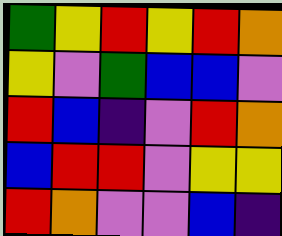[["green", "yellow", "red", "yellow", "red", "orange"], ["yellow", "violet", "green", "blue", "blue", "violet"], ["red", "blue", "indigo", "violet", "red", "orange"], ["blue", "red", "red", "violet", "yellow", "yellow"], ["red", "orange", "violet", "violet", "blue", "indigo"]]